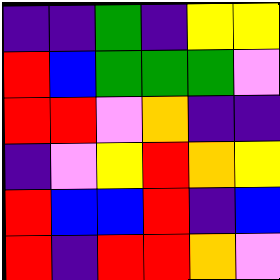[["indigo", "indigo", "green", "indigo", "yellow", "yellow"], ["red", "blue", "green", "green", "green", "violet"], ["red", "red", "violet", "orange", "indigo", "indigo"], ["indigo", "violet", "yellow", "red", "orange", "yellow"], ["red", "blue", "blue", "red", "indigo", "blue"], ["red", "indigo", "red", "red", "orange", "violet"]]